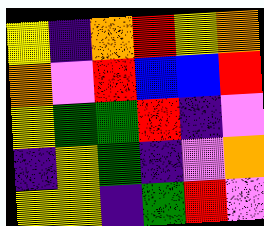[["yellow", "indigo", "orange", "red", "yellow", "orange"], ["orange", "violet", "red", "blue", "blue", "red"], ["yellow", "green", "green", "red", "indigo", "violet"], ["indigo", "yellow", "green", "indigo", "violet", "orange"], ["yellow", "yellow", "indigo", "green", "red", "violet"]]